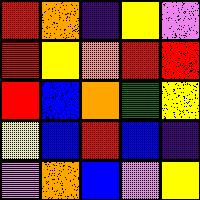[["red", "orange", "indigo", "yellow", "violet"], ["red", "yellow", "orange", "red", "red"], ["red", "blue", "orange", "green", "yellow"], ["yellow", "blue", "red", "blue", "indigo"], ["violet", "orange", "blue", "violet", "yellow"]]